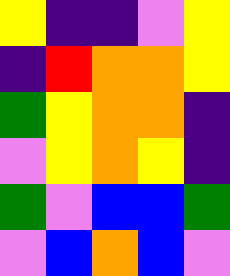[["yellow", "indigo", "indigo", "violet", "yellow"], ["indigo", "red", "orange", "orange", "yellow"], ["green", "yellow", "orange", "orange", "indigo"], ["violet", "yellow", "orange", "yellow", "indigo"], ["green", "violet", "blue", "blue", "green"], ["violet", "blue", "orange", "blue", "violet"]]